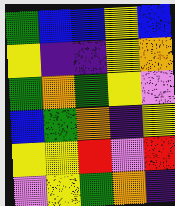[["green", "blue", "blue", "yellow", "blue"], ["yellow", "indigo", "indigo", "yellow", "orange"], ["green", "orange", "green", "yellow", "violet"], ["blue", "green", "orange", "indigo", "yellow"], ["yellow", "yellow", "red", "violet", "red"], ["violet", "yellow", "green", "orange", "indigo"]]